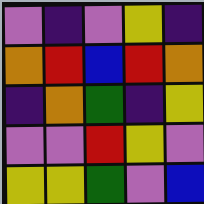[["violet", "indigo", "violet", "yellow", "indigo"], ["orange", "red", "blue", "red", "orange"], ["indigo", "orange", "green", "indigo", "yellow"], ["violet", "violet", "red", "yellow", "violet"], ["yellow", "yellow", "green", "violet", "blue"]]